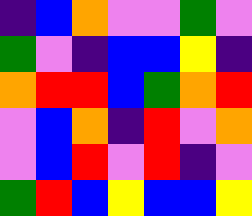[["indigo", "blue", "orange", "violet", "violet", "green", "violet"], ["green", "violet", "indigo", "blue", "blue", "yellow", "indigo"], ["orange", "red", "red", "blue", "green", "orange", "red"], ["violet", "blue", "orange", "indigo", "red", "violet", "orange"], ["violet", "blue", "red", "violet", "red", "indigo", "violet"], ["green", "red", "blue", "yellow", "blue", "blue", "yellow"]]